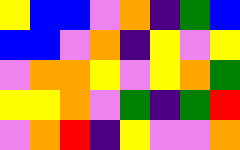[["yellow", "blue", "blue", "violet", "orange", "indigo", "green", "blue"], ["blue", "blue", "violet", "orange", "indigo", "yellow", "violet", "yellow"], ["violet", "orange", "orange", "yellow", "violet", "yellow", "orange", "green"], ["yellow", "yellow", "orange", "violet", "green", "indigo", "green", "red"], ["violet", "orange", "red", "indigo", "yellow", "violet", "violet", "orange"]]